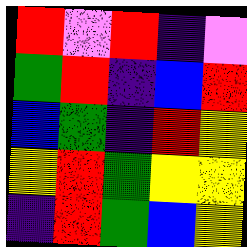[["red", "violet", "red", "indigo", "violet"], ["green", "red", "indigo", "blue", "red"], ["blue", "green", "indigo", "red", "yellow"], ["yellow", "red", "green", "yellow", "yellow"], ["indigo", "red", "green", "blue", "yellow"]]